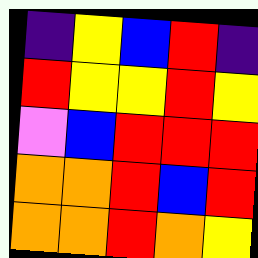[["indigo", "yellow", "blue", "red", "indigo"], ["red", "yellow", "yellow", "red", "yellow"], ["violet", "blue", "red", "red", "red"], ["orange", "orange", "red", "blue", "red"], ["orange", "orange", "red", "orange", "yellow"]]